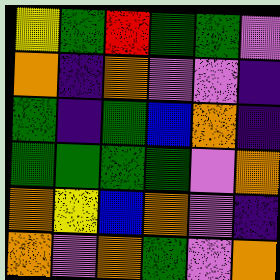[["yellow", "green", "red", "green", "green", "violet"], ["orange", "indigo", "orange", "violet", "violet", "indigo"], ["green", "indigo", "green", "blue", "orange", "indigo"], ["green", "green", "green", "green", "violet", "orange"], ["orange", "yellow", "blue", "orange", "violet", "indigo"], ["orange", "violet", "orange", "green", "violet", "orange"]]